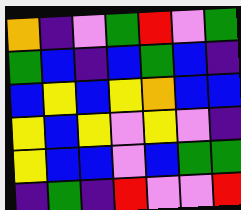[["orange", "indigo", "violet", "green", "red", "violet", "green"], ["green", "blue", "indigo", "blue", "green", "blue", "indigo"], ["blue", "yellow", "blue", "yellow", "orange", "blue", "blue"], ["yellow", "blue", "yellow", "violet", "yellow", "violet", "indigo"], ["yellow", "blue", "blue", "violet", "blue", "green", "green"], ["indigo", "green", "indigo", "red", "violet", "violet", "red"]]